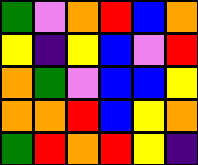[["green", "violet", "orange", "red", "blue", "orange"], ["yellow", "indigo", "yellow", "blue", "violet", "red"], ["orange", "green", "violet", "blue", "blue", "yellow"], ["orange", "orange", "red", "blue", "yellow", "orange"], ["green", "red", "orange", "red", "yellow", "indigo"]]